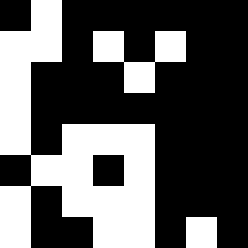[["black", "white", "black", "black", "black", "black", "black", "black"], ["white", "white", "black", "white", "black", "white", "black", "black"], ["white", "black", "black", "black", "white", "black", "black", "black"], ["white", "black", "black", "black", "black", "black", "black", "black"], ["white", "black", "white", "white", "white", "black", "black", "black"], ["black", "white", "white", "black", "white", "black", "black", "black"], ["white", "black", "white", "white", "white", "black", "black", "black"], ["white", "black", "black", "white", "white", "black", "white", "black"]]